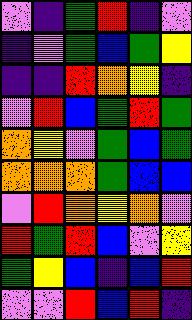[["violet", "indigo", "green", "red", "indigo", "violet"], ["indigo", "violet", "green", "blue", "green", "yellow"], ["indigo", "indigo", "red", "orange", "yellow", "indigo"], ["violet", "red", "blue", "green", "red", "green"], ["orange", "yellow", "violet", "green", "blue", "green"], ["orange", "orange", "orange", "green", "blue", "blue"], ["violet", "red", "orange", "yellow", "orange", "violet"], ["red", "green", "red", "blue", "violet", "yellow"], ["green", "yellow", "blue", "indigo", "blue", "red"], ["violet", "violet", "red", "blue", "red", "indigo"]]